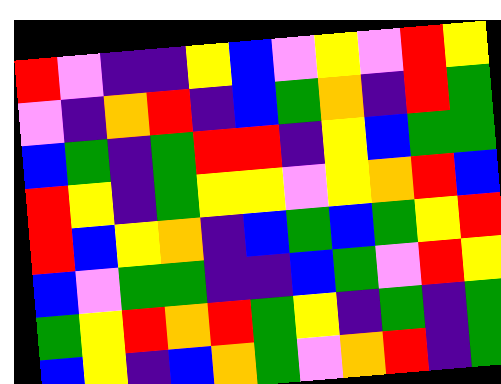[["red", "violet", "indigo", "indigo", "yellow", "blue", "violet", "yellow", "violet", "red", "yellow"], ["violet", "indigo", "orange", "red", "indigo", "blue", "green", "orange", "indigo", "red", "green"], ["blue", "green", "indigo", "green", "red", "red", "indigo", "yellow", "blue", "green", "green"], ["red", "yellow", "indigo", "green", "yellow", "yellow", "violet", "yellow", "orange", "red", "blue"], ["red", "blue", "yellow", "orange", "indigo", "blue", "green", "blue", "green", "yellow", "red"], ["blue", "violet", "green", "green", "indigo", "indigo", "blue", "green", "violet", "red", "yellow"], ["green", "yellow", "red", "orange", "red", "green", "yellow", "indigo", "green", "indigo", "green"], ["blue", "yellow", "indigo", "blue", "orange", "green", "violet", "orange", "red", "indigo", "green"]]